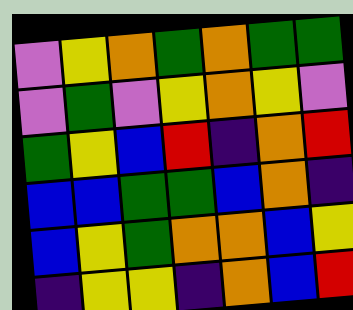[["violet", "yellow", "orange", "green", "orange", "green", "green"], ["violet", "green", "violet", "yellow", "orange", "yellow", "violet"], ["green", "yellow", "blue", "red", "indigo", "orange", "red"], ["blue", "blue", "green", "green", "blue", "orange", "indigo"], ["blue", "yellow", "green", "orange", "orange", "blue", "yellow"], ["indigo", "yellow", "yellow", "indigo", "orange", "blue", "red"]]